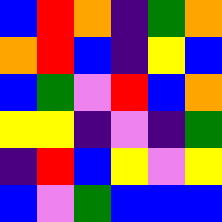[["blue", "red", "orange", "indigo", "green", "orange"], ["orange", "red", "blue", "indigo", "yellow", "blue"], ["blue", "green", "violet", "red", "blue", "orange"], ["yellow", "yellow", "indigo", "violet", "indigo", "green"], ["indigo", "red", "blue", "yellow", "violet", "yellow"], ["blue", "violet", "green", "blue", "blue", "blue"]]